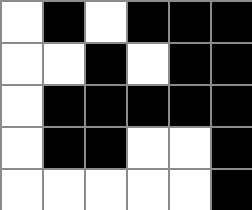[["white", "black", "white", "black", "black", "black"], ["white", "white", "black", "white", "black", "black"], ["white", "black", "black", "black", "black", "black"], ["white", "black", "black", "white", "white", "black"], ["white", "white", "white", "white", "white", "black"]]